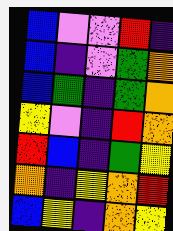[["blue", "violet", "violet", "red", "indigo"], ["blue", "indigo", "violet", "green", "orange"], ["blue", "green", "indigo", "green", "orange"], ["yellow", "violet", "indigo", "red", "orange"], ["red", "blue", "indigo", "green", "yellow"], ["orange", "indigo", "yellow", "orange", "red"], ["blue", "yellow", "indigo", "orange", "yellow"]]